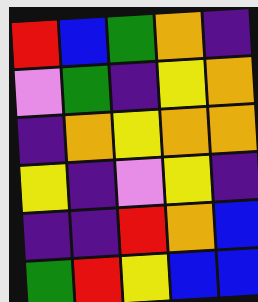[["red", "blue", "green", "orange", "indigo"], ["violet", "green", "indigo", "yellow", "orange"], ["indigo", "orange", "yellow", "orange", "orange"], ["yellow", "indigo", "violet", "yellow", "indigo"], ["indigo", "indigo", "red", "orange", "blue"], ["green", "red", "yellow", "blue", "blue"]]